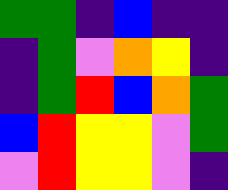[["green", "green", "indigo", "blue", "indigo", "indigo"], ["indigo", "green", "violet", "orange", "yellow", "indigo"], ["indigo", "green", "red", "blue", "orange", "green"], ["blue", "red", "yellow", "yellow", "violet", "green"], ["violet", "red", "yellow", "yellow", "violet", "indigo"]]